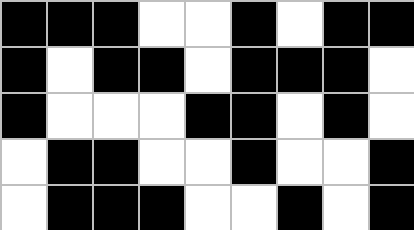[["black", "black", "black", "white", "white", "black", "white", "black", "black"], ["black", "white", "black", "black", "white", "black", "black", "black", "white"], ["black", "white", "white", "white", "black", "black", "white", "black", "white"], ["white", "black", "black", "white", "white", "black", "white", "white", "black"], ["white", "black", "black", "black", "white", "white", "black", "white", "black"]]